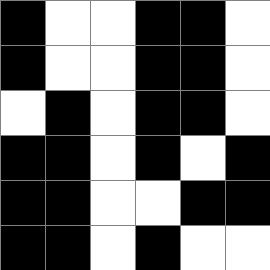[["black", "white", "white", "black", "black", "white"], ["black", "white", "white", "black", "black", "white"], ["white", "black", "white", "black", "black", "white"], ["black", "black", "white", "black", "white", "black"], ["black", "black", "white", "white", "black", "black"], ["black", "black", "white", "black", "white", "white"]]